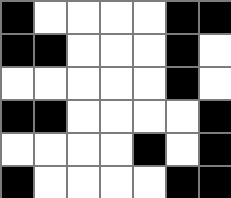[["black", "white", "white", "white", "white", "black", "black"], ["black", "black", "white", "white", "white", "black", "white"], ["white", "white", "white", "white", "white", "black", "white"], ["black", "black", "white", "white", "white", "white", "black"], ["white", "white", "white", "white", "black", "white", "black"], ["black", "white", "white", "white", "white", "black", "black"]]